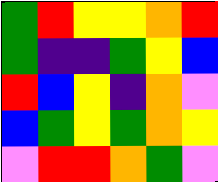[["green", "red", "yellow", "yellow", "orange", "red"], ["green", "indigo", "indigo", "green", "yellow", "blue"], ["red", "blue", "yellow", "indigo", "orange", "violet"], ["blue", "green", "yellow", "green", "orange", "yellow"], ["violet", "red", "red", "orange", "green", "violet"]]